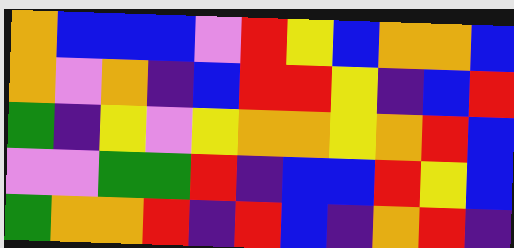[["orange", "blue", "blue", "blue", "violet", "red", "yellow", "blue", "orange", "orange", "blue"], ["orange", "violet", "orange", "indigo", "blue", "red", "red", "yellow", "indigo", "blue", "red"], ["green", "indigo", "yellow", "violet", "yellow", "orange", "orange", "yellow", "orange", "red", "blue"], ["violet", "violet", "green", "green", "red", "indigo", "blue", "blue", "red", "yellow", "blue"], ["green", "orange", "orange", "red", "indigo", "red", "blue", "indigo", "orange", "red", "indigo"]]